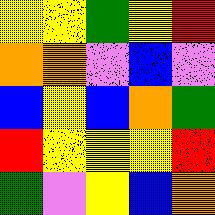[["yellow", "yellow", "green", "yellow", "red"], ["orange", "orange", "violet", "blue", "violet"], ["blue", "yellow", "blue", "orange", "green"], ["red", "yellow", "yellow", "yellow", "red"], ["green", "violet", "yellow", "blue", "orange"]]